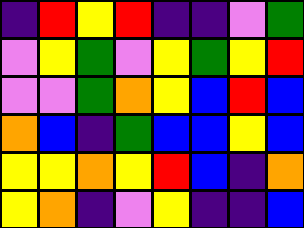[["indigo", "red", "yellow", "red", "indigo", "indigo", "violet", "green"], ["violet", "yellow", "green", "violet", "yellow", "green", "yellow", "red"], ["violet", "violet", "green", "orange", "yellow", "blue", "red", "blue"], ["orange", "blue", "indigo", "green", "blue", "blue", "yellow", "blue"], ["yellow", "yellow", "orange", "yellow", "red", "blue", "indigo", "orange"], ["yellow", "orange", "indigo", "violet", "yellow", "indigo", "indigo", "blue"]]